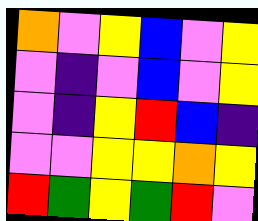[["orange", "violet", "yellow", "blue", "violet", "yellow"], ["violet", "indigo", "violet", "blue", "violet", "yellow"], ["violet", "indigo", "yellow", "red", "blue", "indigo"], ["violet", "violet", "yellow", "yellow", "orange", "yellow"], ["red", "green", "yellow", "green", "red", "violet"]]